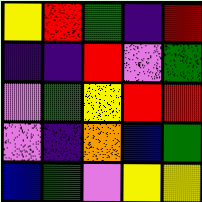[["yellow", "red", "green", "indigo", "red"], ["indigo", "indigo", "red", "violet", "green"], ["violet", "green", "yellow", "red", "red"], ["violet", "indigo", "orange", "blue", "green"], ["blue", "green", "violet", "yellow", "yellow"]]